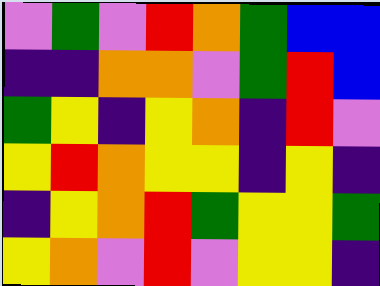[["violet", "green", "violet", "red", "orange", "green", "blue", "blue"], ["indigo", "indigo", "orange", "orange", "violet", "green", "red", "blue"], ["green", "yellow", "indigo", "yellow", "orange", "indigo", "red", "violet"], ["yellow", "red", "orange", "yellow", "yellow", "indigo", "yellow", "indigo"], ["indigo", "yellow", "orange", "red", "green", "yellow", "yellow", "green"], ["yellow", "orange", "violet", "red", "violet", "yellow", "yellow", "indigo"]]